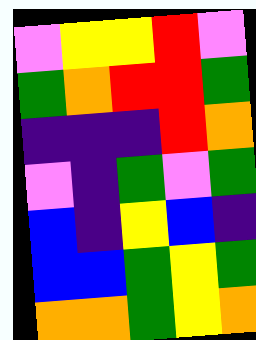[["violet", "yellow", "yellow", "red", "violet"], ["green", "orange", "red", "red", "green"], ["indigo", "indigo", "indigo", "red", "orange"], ["violet", "indigo", "green", "violet", "green"], ["blue", "indigo", "yellow", "blue", "indigo"], ["blue", "blue", "green", "yellow", "green"], ["orange", "orange", "green", "yellow", "orange"]]